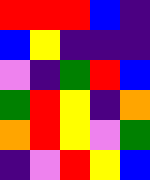[["red", "red", "red", "blue", "indigo"], ["blue", "yellow", "indigo", "indigo", "indigo"], ["violet", "indigo", "green", "red", "blue"], ["green", "red", "yellow", "indigo", "orange"], ["orange", "red", "yellow", "violet", "green"], ["indigo", "violet", "red", "yellow", "blue"]]